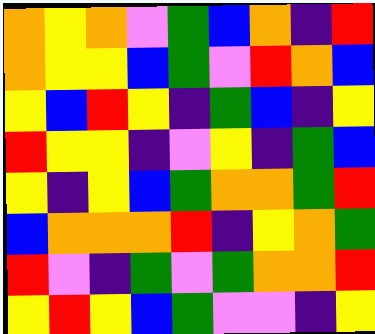[["orange", "yellow", "orange", "violet", "green", "blue", "orange", "indigo", "red"], ["orange", "yellow", "yellow", "blue", "green", "violet", "red", "orange", "blue"], ["yellow", "blue", "red", "yellow", "indigo", "green", "blue", "indigo", "yellow"], ["red", "yellow", "yellow", "indigo", "violet", "yellow", "indigo", "green", "blue"], ["yellow", "indigo", "yellow", "blue", "green", "orange", "orange", "green", "red"], ["blue", "orange", "orange", "orange", "red", "indigo", "yellow", "orange", "green"], ["red", "violet", "indigo", "green", "violet", "green", "orange", "orange", "red"], ["yellow", "red", "yellow", "blue", "green", "violet", "violet", "indigo", "yellow"]]